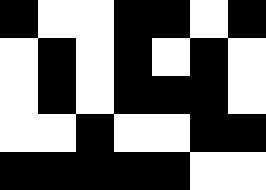[["black", "white", "white", "black", "black", "white", "black"], ["white", "black", "white", "black", "white", "black", "white"], ["white", "black", "white", "black", "black", "black", "white"], ["white", "white", "black", "white", "white", "black", "black"], ["black", "black", "black", "black", "black", "white", "white"]]